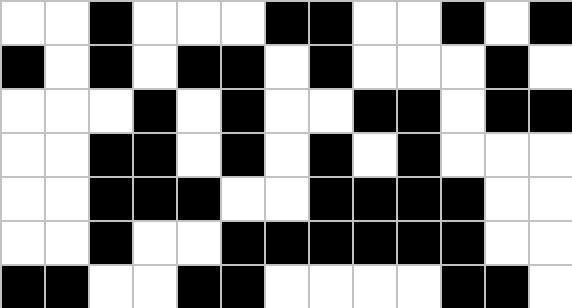[["white", "white", "black", "white", "white", "white", "black", "black", "white", "white", "black", "white", "black"], ["black", "white", "black", "white", "black", "black", "white", "black", "white", "white", "white", "black", "white"], ["white", "white", "white", "black", "white", "black", "white", "white", "black", "black", "white", "black", "black"], ["white", "white", "black", "black", "white", "black", "white", "black", "white", "black", "white", "white", "white"], ["white", "white", "black", "black", "black", "white", "white", "black", "black", "black", "black", "white", "white"], ["white", "white", "black", "white", "white", "black", "black", "black", "black", "black", "black", "white", "white"], ["black", "black", "white", "white", "black", "black", "white", "white", "white", "white", "black", "black", "white"]]